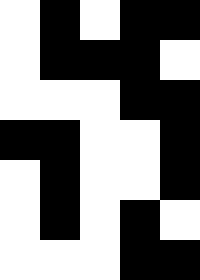[["white", "black", "white", "black", "black"], ["white", "black", "black", "black", "white"], ["white", "white", "white", "black", "black"], ["black", "black", "white", "white", "black"], ["white", "black", "white", "white", "black"], ["white", "black", "white", "black", "white"], ["white", "white", "white", "black", "black"]]